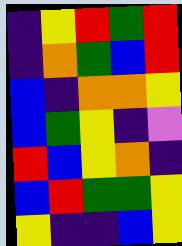[["indigo", "yellow", "red", "green", "red"], ["indigo", "orange", "green", "blue", "red"], ["blue", "indigo", "orange", "orange", "yellow"], ["blue", "green", "yellow", "indigo", "violet"], ["red", "blue", "yellow", "orange", "indigo"], ["blue", "red", "green", "green", "yellow"], ["yellow", "indigo", "indigo", "blue", "yellow"]]